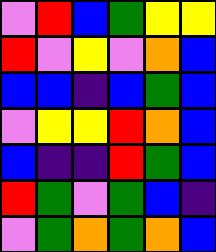[["violet", "red", "blue", "green", "yellow", "yellow"], ["red", "violet", "yellow", "violet", "orange", "blue"], ["blue", "blue", "indigo", "blue", "green", "blue"], ["violet", "yellow", "yellow", "red", "orange", "blue"], ["blue", "indigo", "indigo", "red", "green", "blue"], ["red", "green", "violet", "green", "blue", "indigo"], ["violet", "green", "orange", "green", "orange", "blue"]]